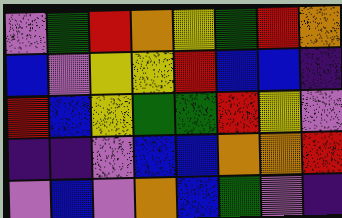[["violet", "green", "red", "orange", "yellow", "green", "red", "orange"], ["blue", "violet", "yellow", "yellow", "red", "blue", "blue", "indigo"], ["red", "blue", "yellow", "green", "green", "red", "yellow", "violet"], ["indigo", "indigo", "violet", "blue", "blue", "orange", "orange", "red"], ["violet", "blue", "violet", "orange", "blue", "green", "violet", "indigo"]]